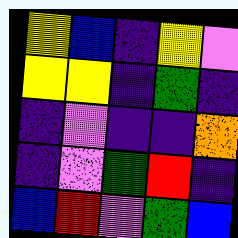[["yellow", "blue", "indigo", "yellow", "violet"], ["yellow", "yellow", "indigo", "green", "indigo"], ["indigo", "violet", "indigo", "indigo", "orange"], ["indigo", "violet", "green", "red", "indigo"], ["blue", "red", "violet", "green", "blue"]]